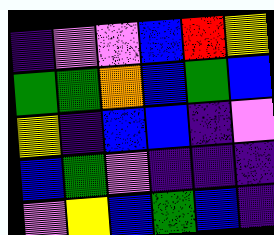[["indigo", "violet", "violet", "blue", "red", "yellow"], ["green", "green", "orange", "blue", "green", "blue"], ["yellow", "indigo", "blue", "blue", "indigo", "violet"], ["blue", "green", "violet", "indigo", "indigo", "indigo"], ["violet", "yellow", "blue", "green", "blue", "indigo"]]